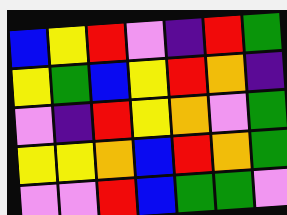[["blue", "yellow", "red", "violet", "indigo", "red", "green"], ["yellow", "green", "blue", "yellow", "red", "orange", "indigo"], ["violet", "indigo", "red", "yellow", "orange", "violet", "green"], ["yellow", "yellow", "orange", "blue", "red", "orange", "green"], ["violet", "violet", "red", "blue", "green", "green", "violet"]]